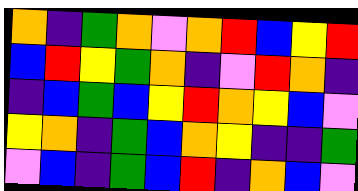[["orange", "indigo", "green", "orange", "violet", "orange", "red", "blue", "yellow", "red"], ["blue", "red", "yellow", "green", "orange", "indigo", "violet", "red", "orange", "indigo"], ["indigo", "blue", "green", "blue", "yellow", "red", "orange", "yellow", "blue", "violet"], ["yellow", "orange", "indigo", "green", "blue", "orange", "yellow", "indigo", "indigo", "green"], ["violet", "blue", "indigo", "green", "blue", "red", "indigo", "orange", "blue", "violet"]]